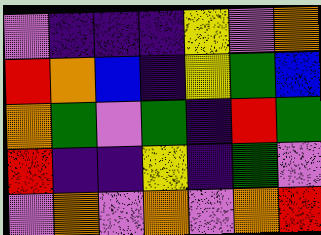[["violet", "indigo", "indigo", "indigo", "yellow", "violet", "orange"], ["red", "orange", "blue", "indigo", "yellow", "green", "blue"], ["orange", "green", "violet", "green", "indigo", "red", "green"], ["red", "indigo", "indigo", "yellow", "indigo", "green", "violet"], ["violet", "orange", "violet", "orange", "violet", "orange", "red"]]